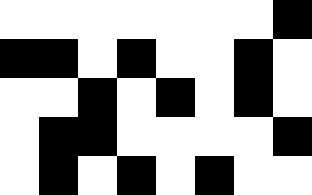[["white", "white", "white", "white", "white", "white", "white", "black"], ["black", "black", "white", "black", "white", "white", "black", "white"], ["white", "white", "black", "white", "black", "white", "black", "white"], ["white", "black", "black", "white", "white", "white", "white", "black"], ["white", "black", "white", "black", "white", "black", "white", "white"]]